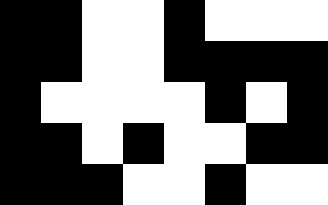[["black", "black", "white", "white", "black", "white", "white", "white"], ["black", "black", "white", "white", "black", "black", "black", "black"], ["black", "white", "white", "white", "white", "black", "white", "black"], ["black", "black", "white", "black", "white", "white", "black", "black"], ["black", "black", "black", "white", "white", "black", "white", "white"]]